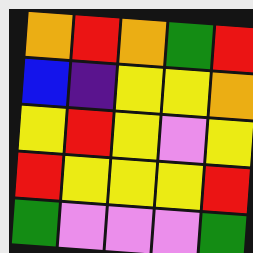[["orange", "red", "orange", "green", "red"], ["blue", "indigo", "yellow", "yellow", "orange"], ["yellow", "red", "yellow", "violet", "yellow"], ["red", "yellow", "yellow", "yellow", "red"], ["green", "violet", "violet", "violet", "green"]]